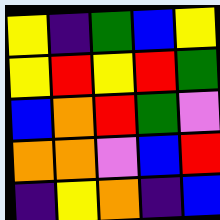[["yellow", "indigo", "green", "blue", "yellow"], ["yellow", "red", "yellow", "red", "green"], ["blue", "orange", "red", "green", "violet"], ["orange", "orange", "violet", "blue", "red"], ["indigo", "yellow", "orange", "indigo", "blue"]]